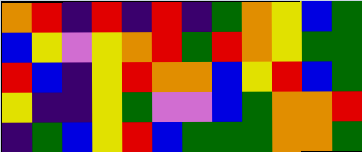[["orange", "red", "indigo", "red", "indigo", "red", "indigo", "green", "orange", "yellow", "blue", "green"], ["blue", "yellow", "violet", "yellow", "orange", "red", "green", "red", "orange", "yellow", "green", "green"], ["red", "blue", "indigo", "yellow", "red", "orange", "orange", "blue", "yellow", "red", "blue", "green"], ["yellow", "indigo", "indigo", "yellow", "green", "violet", "violet", "blue", "green", "orange", "orange", "red"], ["indigo", "green", "blue", "yellow", "red", "blue", "green", "green", "green", "orange", "orange", "green"]]